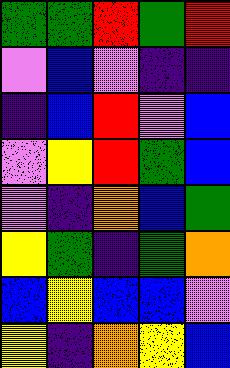[["green", "green", "red", "green", "red"], ["violet", "blue", "violet", "indigo", "indigo"], ["indigo", "blue", "red", "violet", "blue"], ["violet", "yellow", "red", "green", "blue"], ["violet", "indigo", "orange", "blue", "green"], ["yellow", "green", "indigo", "green", "orange"], ["blue", "yellow", "blue", "blue", "violet"], ["yellow", "indigo", "orange", "yellow", "blue"]]